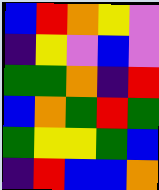[["blue", "red", "orange", "yellow", "violet"], ["indigo", "yellow", "violet", "blue", "violet"], ["green", "green", "orange", "indigo", "red"], ["blue", "orange", "green", "red", "green"], ["green", "yellow", "yellow", "green", "blue"], ["indigo", "red", "blue", "blue", "orange"]]